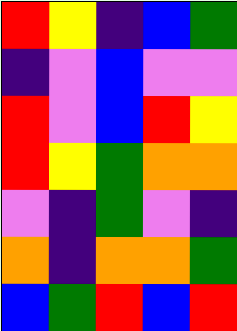[["red", "yellow", "indigo", "blue", "green"], ["indigo", "violet", "blue", "violet", "violet"], ["red", "violet", "blue", "red", "yellow"], ["red", "yellow", "green", "orange", "orange"], ["violet", "indigo", "green", "violet", "indigo"], ["orange", "indigo", "orange", "orange", "green"], ["blue", "green", "red", "blue", "red"]]